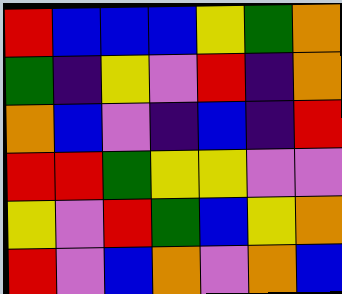[["red", "blue", "blue", "blue", "yellow", "green", "orange"], ["green", "indigo", "yellow", "violet", "red", "indigo", "orange"], ["orange", "blue", "violet", "indigo", "blue", "indigo", "red"], ["red", "red", "green", "yellow", "yellow", "violet", "violet"], ["yellow", "violet", "red", "green", "blue", "yellow", "orange"], ["red", "violet", "blue", "orange", "violet", "orange", "blue"]]